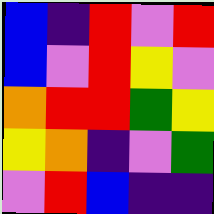[["blue", "indigo", "red", "violet", "red"], ["blue", "violet", "red", "yellow", "violet"], ["orange", "red", "red", "green", "yellow"], ["yellow", "orange", "indigo", "violet", "green"], ["violet", "red", "blue", "indigo", "indigo"]]